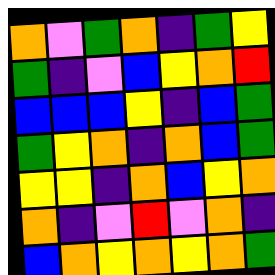[["orange", "violet", "green", "orange", "indigo", "green", "yellow"], ["green", "indigo", "violet", "blue", "yellow", "orange", "red"], ["blue", "blue", "blue", "yellow", "indigo", "blue", "green"], ["green", "yellow", "orange", "indigo", "orange", "blue", "green"], ["yellow", "yellow", "indigo", "orange", "blue", "yellow", "orange"], ["orange", "indigo", "violet", "red", "violet", "orange", "indigo"], ["blue", "orange", "yellow", "orange", "yellow", "orange", "green"]]